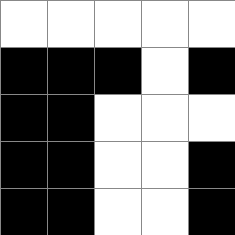[["white", "white", "white", "white", "white"], ["black", "black", "black", "white", "black"], ["black", "black", "white", "white", "white"], ["black", "black", "white", "white", "black"], ["black", "black", "white", "white", "black"]]